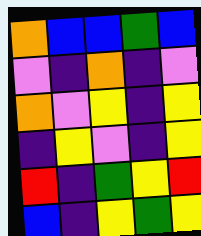[["orange", "blue", "blue", "green", "blue"], ["violet", "indigo", "orange", "indigo", "violet"], ["orange", "violet", "yellow", "indigo", "yellow"], ["indigo", "yellow", "violet", "indigo", "yellow"], ["red", "indigo", "green", "yellow", "red"], ["blue", "indigo", "yellow", "green", "yellow"]]